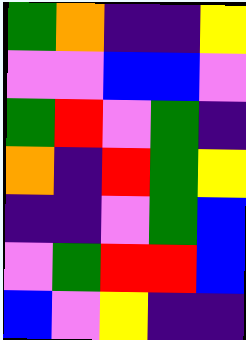[["green", "orange", "indigo", "indigo", "yellow"], ["violet", "violet", "blue", "blue", "violet"], ["green", "red", "violet", "green", "indigo"], ["orange", "indigo", "red", "green", "yellow"], ["indigo", "indigo", "violet", "green", "blue"], ["violet", "green", "red", "red", "blue"], ["blue", "violet", "yellow", "indigo", "indigo"]]